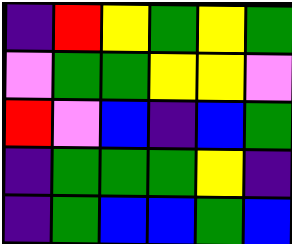[["indigo", "red", "yellow", "green", "yellow", "green"], ["violet", "green", "green", "yellow", "yellow", "violet"], ["red", "violet", "blue", "indigo", "blue", "green"], ["indigo", "green", "green", "green", "yellow", "indigo"], ["indigo", "green", "blue", "blue", "green", "blue"]]